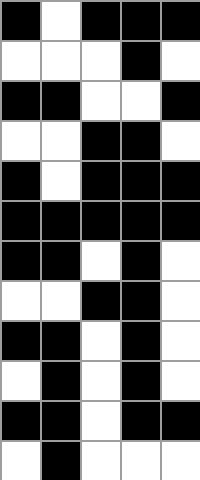[["black", "white", "black", "black", "black"], ["white", "white", "white", "black", "white"], ["black", "black", "white", "white", "black"], ["white", "white", "black", "black", "white"], ["black", "white", "black", "black", "black"], ["black", "black", "black", "black", "black"], ["black", "black", "white", "black", "white"], ["white", "white", "black", "black", "white"], ["black", "black", "white", "black", "white"], ["white", "black", "white", "black", "white"], ["black", "black", "white", "black", "black"], ["white", "black", "white", "white", "white"]]